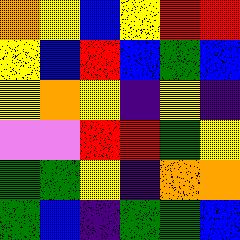[["orange", "yellow", "blue", "yellow", "red", "red"], ["yellow", "blue", "red", "blue", "green", "blue"], ["yellow", "orange", "yellow", "indigo", "yellow", "indigo"], ["violet", "violet", "red", "red", "green", "yellow"], ["green", "green", "yellow", "indigo", "orange", "orange"], ["green", "blue", "indigo", "green", "green", "blue"]]